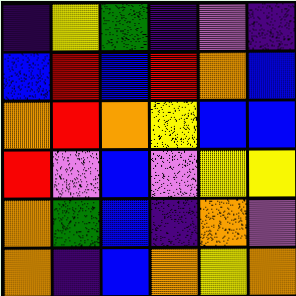[["indigo", "yellow", "green", "indigo", "violet", "indigo"], ["blue", "red", "blue", "red", "orange", "blue"], ["orange", "red", "orange", "yellow", "blue", "blue"], ["red", "violet", "blue", "violet", "yellow", "yellow"], ["orange", "green", "blue", "indigo", "orange", "violet"], ["orange", "indigo", "blue", "orange", "yellow", "orange"]]